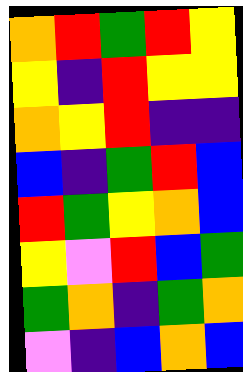[["orange", "red", "green", "red", "yellow"], ["yellow", "indigo", "red", "yellow", "yellow"], ["orange", "yellow", "red", "indigo", "indigo"], ["blue", "indigo", "green", "red", "blue"], ["red", "green", "yellow", "orange", "blue"], ["yellow", "violet", "red", "blue", "green"], ["green", "orange", "indigo", "green", "orange"], ["violet", "indigo", "blue", "orange", "blue"]]